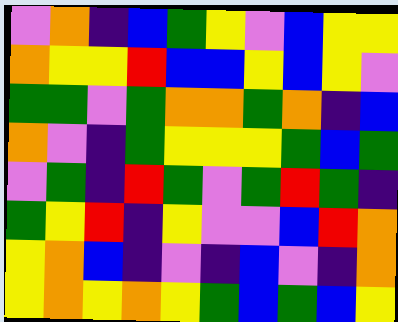[["violet", "orange", "indigo", "blue", "green", "yellow", "violet", "blue", "yellow", "yellow"], ["orange", "yellow", "yellow", "red", "blue", "blue", "yellow", "blue", "yellow", "violet"], ["green", "green", "violet", "green", "orange", "orange", "green", "orange", "indigo", "blue"], ["orange", "violet", "indigo", "green", "yellow", "yellow", "yellow", "green", "blue", "green"], ["violet", "green", "indigo", "red", "green", "violet", "green", "red", "green", "indigo"], ["green", "yellow", "red", "indigo", "yellow", "violet", "violet", "blue", "red", "orange"], ["yellow", "orange", "blue", "indigo", "violet", "indigo", "blue", "violet", "indigo", "orange"], ["yellow", "orange", "yellow", "orange", "yellow", "green", "blue", "green", "blue", "yellow"]]